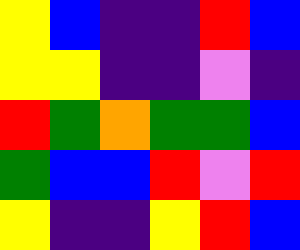[["yellow", "blue", "indigo", "indigo", "red", "blue"], ["yellow", "yellow", "indigo", "indigo", "violet", "indigo"], ["red", "green", "orange", "green", "green", "blue"], ["green", "blue", "blue", "red", "violet", "red"], ["yellow", "indigo", "indigo", "yellow", "red", "blue"]]